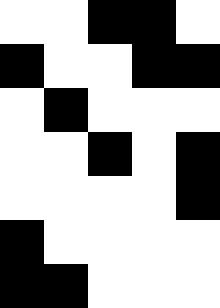[["white", "white", "black", "black", "white"], ["black", "white", "white", "black", "black"], ["white", "black", "white", "white", "white"], ["white", "white", "black", "white", "black"], ["white", "white", "white", "white", "black"], ["black", "white", "white", "white", "white"], ["black", "black", "white", "white", "white"]]